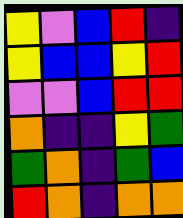[["yellow", "violet", "blue", "red", "indigo"], ["yellow", "blue", "blue", "yellow", "red"], ["violet", "violet", "blue", "red", "red"], ["orange", "indigo", "indigo", "yellow", "green"], ["green", "orange", "indigo", "green", "blue"], ["red", "orange", "indigo", "orange", "orange"]]